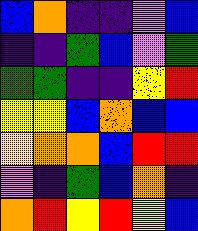[["blue", "orange", "indigo", "indigo", "violet", "blue"], ["indigo", "indigo", "green", "blue", "violet", "green"], ["green", "green", "indigo", "indigo", "yellow", "red"], ["yellow", "yellow", "blue", "orange", "blue", "blue"], ["yellow", "orange", "orange", "blue", "red", "red"], ["violet", "indigo", "green", "blue", "orange", "indigo"], ["orange", "red", "yellow", "red", "yellow", "blue"]]